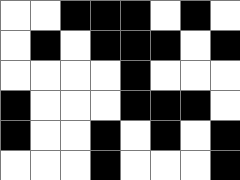[["white", "white", "black", "black", "black", "white", "black", "white"], ["white", "black", "white", "black", "black", "black", "white", "black"], ["white", "white", "white", "white", "black", "white", "white", "white"], ["black", "white", "white", "white", "black", "black", "black", "white"], ["black", "white", "white", "black", "white", "black", "white", "black"], ["white", "white", "white", "black", "white", "white", "white", "black"]]